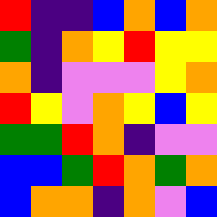[["red", "indigo", "indigo", "blue", "orange", "blue", "orange"], ["green", "indigo", "orange", "yellow", "red", "yellow", "yellow"], ["orange", "indigo", "violet", "violet", "violet", "yellow", "orange"], ["red", "yellow", "violet", "orange", "yellow", "blue", "yellow"], ["green", "green", "red", "orange", "indigo", "violet", "violet"], ["blue", "blue", "green", "red", "orange", "green", "orange"], ["blue", "orange", "orange", "indigo", "orange", "violet", "blue"]]